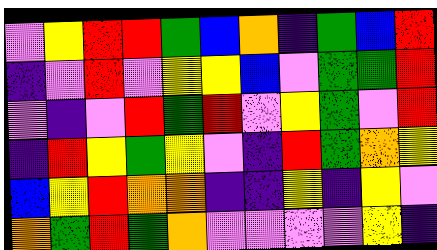[["violet", "yellow", "red", "red", "green", "blue", "orange", "indigo", "green", "blue", "red"], ["indigo", "violet", "red", "violet", "yellow", "yellow", "blue", "violet", "green", "green", "red"], ["violet", "indigo", "violet", "red", "green", "red", "violet", "yellow", "green", "violet", "red"], ["indigo", "red", "yellow", "green", "yellow", "violet", "indigo", "red", "green", "orange", "yellow"], ["blue", "yellow", "red", "orange", "orange", "indigo", "indigo", "yellow", "indigo", "yellow", "violet"], ["orange", "green", "red", "green", "orange", "violet", "violet", "violet", "violet", "yellow", "indigo"]]